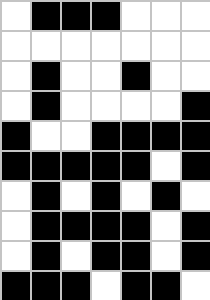[["white", "black", "black", "black", "white", "white", "white"], ["white", "white", "white", "white", "white", "white", "white"], ["white", "black", "white", "white", "black", "white", "white"], ["white", "black", "white", "white", "white", "white", "black"], ["black", "white", "white", "black", "black", "black", "black"], ["black", "black", "black", "black", "black", "white", "black"], ["white", "black", "white", "black", "white", "black", "white"], ["white", "black", "black", "black", "black", "white", "black"], ["white", "black", "white", "black", "black", "white", "black"], ["black", "black", "black", "white", "black", "black", "white"]]